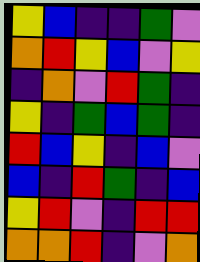[["yellow", "blue", "indigo", "indigo", "green", "violet"], ["orange", "red", "yellow", "blue", "violet", "yellow"], ["indigo", "orange", "violet", "red", "green", "indigo"], ["yellow", "indigo", "green", "blue", "green", "indigo"], ["red", "blue", "yellow", "indigo", "blue", "violet"], ["blue", "indigo", "red", "green", "indigo", "blue"], ["yellow", "red", "violet", "indigo", "red", "red"], ["orange", "orange", "red", "indigo", "violet", "orange"]]